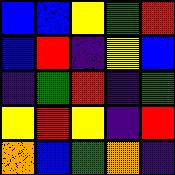[["blue", "blue", "yellow", "green", "red"], ["blue", "red", "indigo", "yellow", "blue"], ["indigo", "green", "red", "indigo", "green"], ["yellow", "red", "yellow", "indigo", "red"], ["orange", "blue", "green", "orange", "indigo"]]